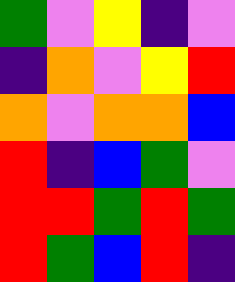[["green", "violet", "yellow", "indigo", "violet"], ["indigo", "orange", "violet", "yellow", "red"], ["orange", "violet", "orange", "orange", "blue"], ["red", "indigo", "blue", "green", "violet"], ["red", "red", "green", "red", "green"], ["red", "green", "blue", "red", "indigo"]]